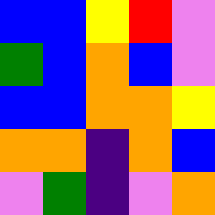[["blue", "blue", "yellow", "red", "violet"], ["green", "blue", "orange", "blue", "violet"], ["blue", "blue", "orange", "orange", "yellow"], ["orange", "orange", "indigo", "orange", "blue"], ["violet", "green", "indigo", "violet", "orange"]]